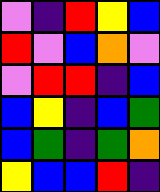[["violet", "indigo", "red", "yellow", "blue"], ["red", "violet", "blue", "orange", "violet"], ["violet", "red", "red", "indigo", "blue"], ["blue", "yellow", "indigo", "blue", "green"], ["blue", "green", "indigo", "green", "orange"], ["yellow", "blue", "blue", "red", "indigo"]]